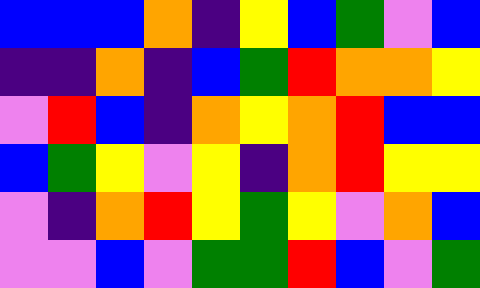[["blue", "blue", "blue", "orange", "indigo", "yellow", "blue", "green", "violet", "blue"], ["indigo", "indigo", "orange", "indigo", "blue", "green", "red", "orange", "orange", "yellow"], ["violet", "red", "blue", "indigo", "orange", "yellow", "orange", "red", "blue", "blue"], ["blue", "green", "yellow", "violet", "yellow", "indigo", "orange", "red", "yellow", "yellow"], ["violet", "indigo", "orange", "red", "yellow", "green", "yellow", "violet", "orange", "blue"], ["violet", "violet", "blue", "violet", "green", "green", "red", "blue", "violet", "green"]]